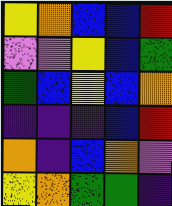[["yellow", "orange", "blue", "blue", "red"], ["violet", "violet", "yellow", "blue", "green"], ["green", "blue", "yellow", "blue", "orange"], ["indigo", "indigo", "indigo", "blue", "red"], ["orange", "indigo", "blue", "orange", "violet"], ["yellow", "orange", "green", "green", "indigo"]]